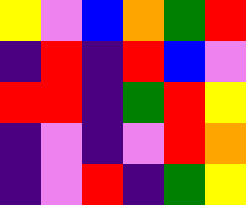[["yellow", "violet", "blue", "orange", "green", "red"], ["indigo", "red", "indigo", "red", "blue", "violet"], ["red", "red", "indigo", "green", "red", "yellow"], ["indigo", "violet", "indigo", "violet", "red", "orange"], ["indigo", "violet", "red", "indigo", "green", "yellow"]]